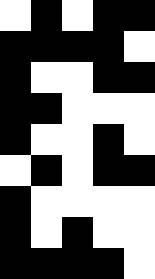[["white", "black", "white", "black", "black"], ["black", "black", "black", "black", "white"], ["black", "white", "white", "black", "black"], ["black", "black", "white", "white", "white"], ["black", "white", "white", "black", "white"], ["white", "black", "white", "black", "black"], ["black", "white", "white", "white", "white"], ["black", "white", "black", "white", "white"], ["black", "black", "black", "black", "white"]]